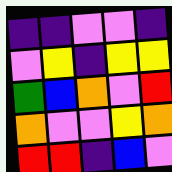[["indigo", "indigo", "violet", "violet", "indigo"], ["violet", "yellow", "indigo", "yellow", "yellow"], ["green", "blue", "orange", "violet", "red"], ["orange", "violet", "violet", "yellow", "orange"], ["red", "red", "indigo", "blue", "violet"]]